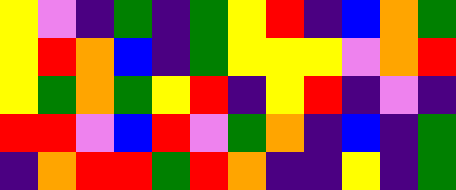[["yellow", "violet", "indigo", "green", "indigo", "green", "yellow", "red", "indigo", "blue", "orange", "green"], ["yellow", "red", "orange", "blue", "indigo", "green", "yellow", "yellow", "yellow", "violet", "orange", "red"], ["yellow", "green", "orange", "green", "yellow", "red", "indigo", "yellow", "red", "indigo", "violet", "indigo"], ["red", "red", "violet", "blue", "red", "violet", "green", "orange", "indigo", "blue", "indigo", "green"], ["indigo", "orange", "red", "red", "green", "red", "orange", "indigo", "indigo", "yellow", "indigo", "green"]]